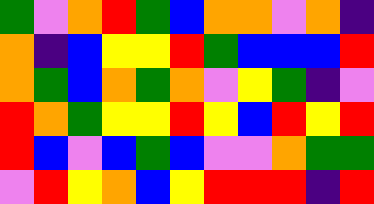[["green", "violet", "orange", "red", "green", "blue", "orange", "orange", "violet", "orange", "indigo"], ["orange", "indigo", "blue", "yellow", "yellow", "red", "green", "blue", "blue", "blue", "red"], ["orange", "green", "blue", "orange", "green", "orange", "violet", "yellow", "green", "indigo", "violet"], ["red", "orange", "green", "yellow", "yellow", "red", "yellow", "blue", "red", "yellow", "red"], ["red", "blue", "violet", "blue", "green", "blue", "violet", "violet", "orange", "green", "green"], ["violet", "red", "yellow", "orange", "blue", "yellow", "red", "red", "red", "indigo", "red"]]